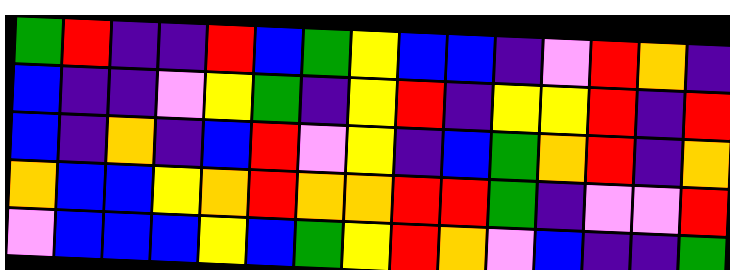[["green", "red", "indigo", "indigo", "red", "blue", "green", "yellow", "blue", "blue", "indigo", "violet", "red", "orange", "indigo"], ["blue", "indigo", "indigo", "violet", "yellow", "green", "indigo", "yellow", "red", "indigo", "yellow", "yellow", "red", "indigo", "red"], ["blue", "indigo", "orange", "indigo", "blue", "red", "violet", "yellow", "indigo", "blue", "green", "orange", "red", "indigo", "orange"], ["orange", "blue", "blue", "yellow", "orange", "red", "orange", "orange", "red", "red", "green", "indigo", "violet", "violet", "red"], ["violet", "blue", "blue", "blue", "yellow", "blue", "green", "yellow", "red", "orange", "violet", "blue", "indigo", "indigo", "green"]]